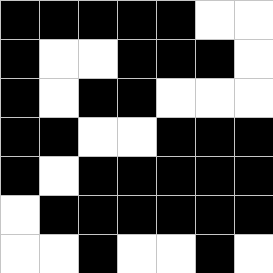[["black", "black", "black", "black", "black", "white", "white"], ["black", "white", "white", "black", "black", "black", "white"], ["black", "white", "black", "black", "white", "white", "white"], ["black", "black", "white", "white", "black", "black", "black"], ["black", "white", "black", "black", "black", "black", "black"], ["white", "black", "black", "black", "black", "black", "black"], ["white", "white", "black", "white", "white", "black", "white"]]